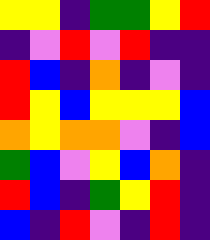[["yellow", "yellow", "indigo", "green", "green", "yellow", "red"], ["indigo", "violet", "red", "violet", "red", "indigo", "indigo"], ["red", "blue", "indigo", "orange", "indigo", "violet", "indigo"], ["red", "yellow", "blue", "yellow", "yellow", "yellow", "blue"], ["orange", "yellow", "orange", "orange", "violet", "indigo", "blue"], ["green", "blue", "violet", "yellow", "blue", "orange", "indigo"], ["red", "blue", "indigo", "green", "yellow", "red", "indigo"], ["blue", "indigo", "red", "violet", "indigo", "red", "indigo"]]